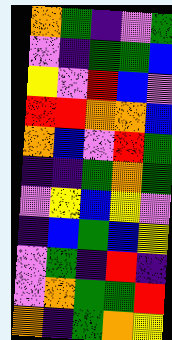[["orange", "green", "indigo", "violet", "green"], ["violet", "indigo", "green", "green", "blue"], ["yellow", "violet", "red", "blue", "violet"], ["red", "red", "orange", "orange", "blue"], ["orange", "blue", "violet", "red", "green"], ["indigo", "indigo", "green", "orange", "green"], ["violet", "yellow", "blue", "yellow", "violet"], ["indigo", "blue", "green", "blue", "yellow"], ["violet", "green", "indigo", "red", "indigo"], ["violet", "orange", "green", "green", "red"], ["orange", "indigo", "green", "orange", "yellow"]]